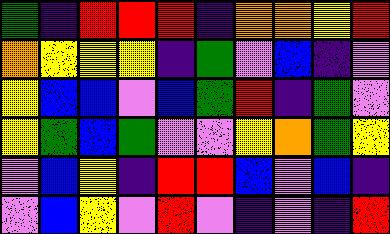[["green", "indigo", "red", "red", "red", "indigo", "orange", "orange", "yellow", "red"], ["orange", "yellow", "yellow", "yellow", "indigo", "green", "violet", "blue", "indigo", "violet"], ["yellow", "blue", "blue", "violet", "blue", "green", "red", "indigo", "green", "violet"], ["yellow", "green", "blue", "green", "violet", "violet", "yellow", "orange", "green", "yellow"], ["violet", "blue", "yellow", "indigo", "red", "red", "blue", "violet", "blue", "indigo"], ["violet", "blue", "yellow", "violet", "red", "violet", "indigo", "violet", "indigo", "red"]]